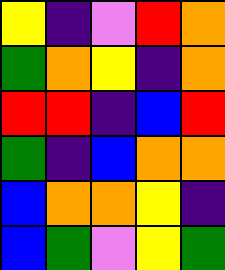[["yellow", "indigo", "violet", "red", "orange"], ["green", "orange", "yellow", "indigo", "orange"], ["red", "red", "indigo", "blue", "red"], ["green", "indigo", "blue", "orange", "orange"], ["blue", "orange", "orange", "yellow", "indigo"], ["blue", "green", "violet", "yellow", "green"]]